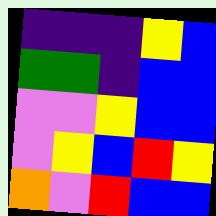[["indigo", "indigo", "indigo", "yellow", "blue"], ["green", "green", "indigo", "blue", "blue"], ["violet", "violet", "yellow", "blue", "blue"], ["violet", "yellow", "blue", "red", "yellow"], ["orange", "violet", "red", "blue", "blue"]]